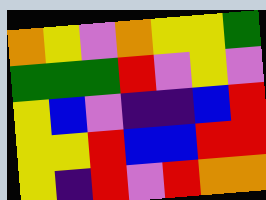[["orange", "yellow", "violet", "orange", "yellow", "yellow", "green"], ["green", "green", "green", "red", "violet", "yellow", "violet"], ["yellow", "blue", "violet", "indigo", "indigo", "blue", "red"], ["yellow", "yellow", "red", "blue", "blue", "red", "red"], ["yellow", "indigo", "red", "violet", "red", "orange", "orange"]]